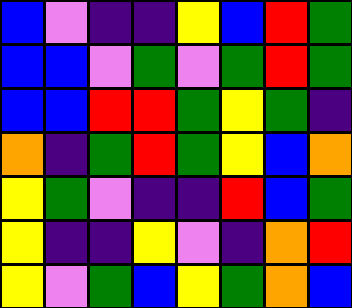[["blue", "violet", "indigo", "indigo", "yellow", "blue", "red", "green"], ["blue", "blue", "violet", "green", "violet", "green", "red", "green"], ["blue", "blue", "red", "red", "green", "yellow", "green", "indigo"], ["orange", "indigo", "green", "red", "green", "yellow", "blue", "orange"], ["yellow", "green", "violet", "indigo", "indigo", "red", "blue", "green"], ["yellow", "indigo", "indigo", "yellow", "violet", "indigo", "orange", "red"], ["yellow", "violet", "green", "blue", "yellow", "green", "orange", "blue"]]